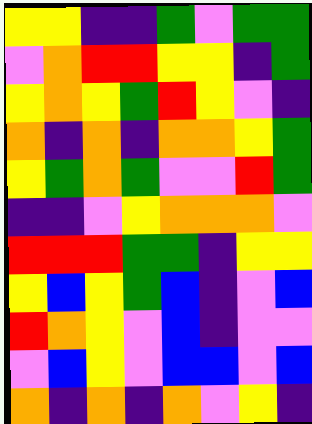[["yellow", "yellow", "indigo", "indigo", "green", "violet", "green", "green"], ["violet", "orange", "red", "red", "yellow", "yellow", "indigo", "green"], ["yellow", "orange", "yellow", "green", "red", "yellow", "violet", "indigo"], ["orange", "indigo", "orange", "indigo", "orange", "orange", "yellow", "green"], ["yellow", "green", "orange", "green", "violet", "violet", "red", "green"], ["indigo", "indigo", "violet", "yellow", "orange", "orange", "orange", "violet"], ["red", "red", "red", "green", "green", "indigo", "yellow", "yellow"], ["yellow", "blue", "yellow", "green", "blue", "indigo", "violet", "blue"], ["red", "orange", "yellow", "violet", "blue", "indigo", "violet", "violet"], ["violet", "blue", "yellow", "violet", "blue", "blue", "violet", "blue"], ["orange", "indigo", "orange", "indigo", "orange", "violet", "yellow", "indigo"]]